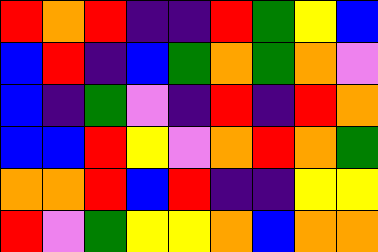[["red", "orange", "red", "indigo", "indigo", "red", "green", "yellow", "blue"], ["blue", "red", "indigo", "blue", "green", "orange", "green", "orange", "violet"], ["blue", "indigo", "green", "violet", "indigo", "red", "indigo", "red", "orange"], ["blue", "blue", "red", "yellow", "violet", "orange", "red", "orange", "green"], ["orange", "orange", "red", "blue", "red", "indigo", "indigo", "yellow", "yellow"], ["red", "violet", "green", "yellow", "yellow", "orange", "blue", "orange", "orange"]]